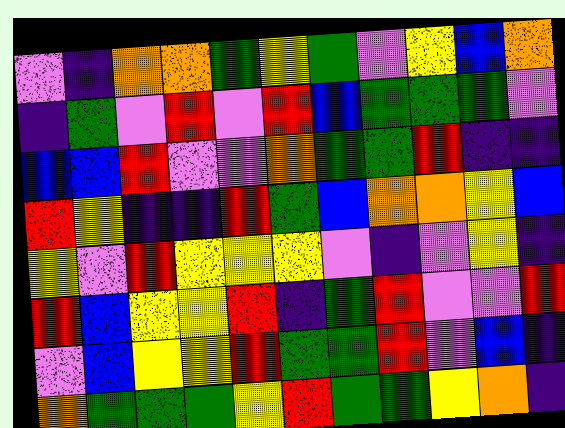[["violet", "indigo", "orange", "orange", "green", "yellow", "green", "violet", "yellow", "blue", "orange"], ["indigo", "green", "violet", "red", "violet", "red", "blue", "green", "green", "green", "violet"], ["blue", "blue", "red", "violet", "violet", "orange", "green", "green", "red", "indigo", "indigo"], ["red", "yellow", "indigo", "indigo", "red", "green", "blue", "orange", "orange", "yellow", "blue"], ["yellow", "violet", "red", "yellow", "yellow", "yellow", "violet", "indigo", "violet", "yellow", "indigo"], ["red", "blue", "yellow", "yellow", "red", "indigo", "green", "red", "violet", "violet", "red"], ["violet", "blue", "yellow", "yellow", "red", "green", "green", "red", "violet", "blue", "indigo"], ["orange", "green", "green", "green", "yellow", "red", "green", "green", "yellow", "orange", "indigo"]]